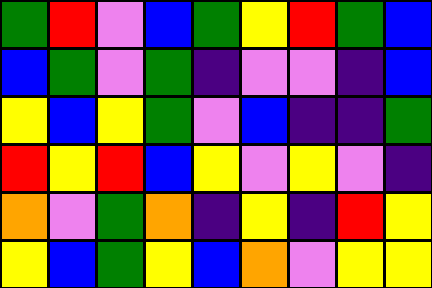[["green", "red", "violet", "blue", "green", "yellow", "red", "green", "blue"], ["blue", "green", "violet", "green", "indigo", "violet", "violet", "indigo", "blue"], ["yellow", "blue", "yellow", "green", "violet", "blue", "indigo", "indigo", "green"], ["red", "yellow", "red", "blue", "yellow", "violet", "yellow", "violet", "indigo"], ["orange", "violet", "green", "orange", "indigo", "yellow", "indigo", "red", "yellow"], ["yellow", "blue", "green", "yellow", "blue", "orange", "violet", "yellow", "yellow"]]